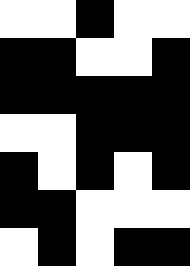[["white", "white", "black", "white", "white"], ["black", "black", "white", "white", "black"], ["black", "black", "black", "black", "black"], ["white", "white", "black", "black", "black"], ["black", "white", "black", "white", "black"], ["black", "black", "white", "white", "white"], ["white", "black", "white", "black", "black"]]